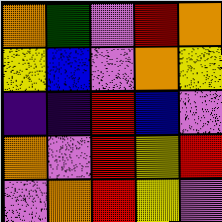[["orange", "green", "violet", "red", "orange"], ["yellow", "blue", "violet", "orange", "yellow"], ["indigo", "indigo", "red", "blue", "violet"], ["orange", "violet", "red", "yellow", "red"], ["violet", "orange", "red", "yellow", "violet"]]